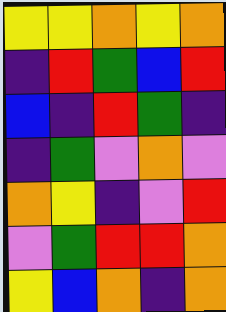[["yellow", "yellow", "orange", "yellow", "orange"], ["indigo", "red", "green", "blue", "red"], ["blue", "indigo", "red", "green", "indigo"], ["indigo", "green", "violet", "orange", "violet"], ["orange", "yellow", "indigo", "violet", "red"], ["violet", "green", "red", "red", "orange"], ["yellow", "blue", "orange", "indigo", "orange"]]